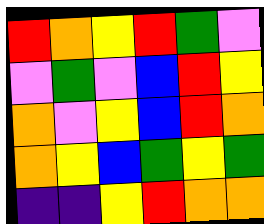[["red", "orange", "yellow", "red", "green", "violet"], ["violet", "green", "violet", "blue", "red", "yellow"], ["orange", "violet", "yellow", "blue", "red", "orange"], ["orange", "yellow", "blue", "green", "yellow", "green"], ["indigo", "indigo", "yellow", "red", "orange", "orange"]]